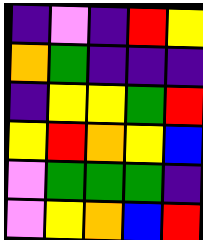[["indigo", "violet", "indigo", "red", "yellow"], ["orange", "green", "indigo", "indigo", "indigo"], ["indigo", "yellow", "yellow", "green", "red"], ["yellow", "red", "orange", "yellow", "blue"], ["violet", "green", "green", "green", "indigo"], ["violet", "yellow", "orange", "blue", "red"]]